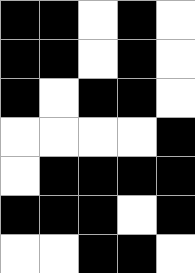[["black", "black", "white", "black", "white"], ["black", "black", "white", "black", "white"], ["black", "white", "black", "black", "white"], ["white", "white", "white", "white", "black"], ["white", "black", "black", "black", "black"], ["black", "black", "black", "white", "black"], ["white", "white", "black", "black", "white"]]